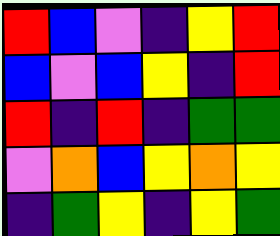[["red", "blue", "violet", "indigo", "yellow", "red"], ["blue", "violet", "blue", "yellow", "indigo", "red"], ["red", "indigo", "red", "indigo", "green", "green"], ["violet", "orange", "blue", "yellow", "orange", "yellow"], ["indigo", "green", "yellow", "indigo", "yellow", "green"]]